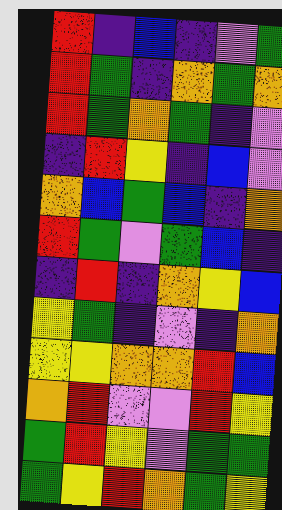[["red", "indigo", "blue", "indigo", "violet", "green"], ["red", "green", "indigo", "orange", "green", "orange"], ["red", "green", "orange", "green", "indigo", "violet"], ["indigo", "red", "yellow", "indigo", "blue", "violet"], ["orange", "blue", "green", "blue", "indigo", "orange"], ["red", "green", "violet", "green", "blue", "indigo"], ["indigo", "red", "indigo", "orange", "yellow", "blue"], ["yellow", "green", "indigo", "violet", "indigo", "orange"], ["yellow", "yellow", "orange", "orange", "red", "blue"], ["orange", "red", "violet", "violet", "red", "yellow"], ["green", "red", "yellow", "violet", "green", "green"], ["green", "yellow", "red", "orange", "green", "yellow"]]